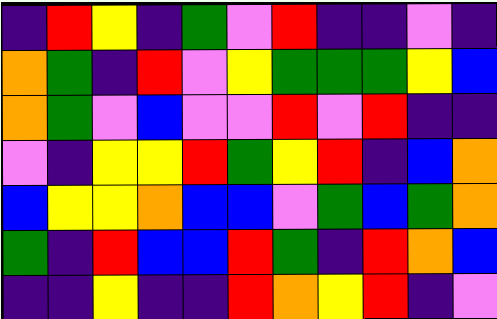[["indigo", "red", "yellow", "indigo", "green", "violet", "red", "indigo", "indigo", "violet", "indigo"], ["orange", "green", "indigo", "red", "violet", "yellow", "green", "green", "green", "yellow", "blue"], ["orange", "green", "violet", "blue", "violet", "violet", "red", "violet", "red", "indigo", "indigo"], ["violet", "indigo", "yellow", "yellow", "red", "green", "yellow", "red", "indigo", "blue", "orange"], ["blue", "yellow", "yellow", "orange", "blue", "blue", "violet", "green", "blue", "green", "orange"], ["green", "indigo", "red", "blue", "blue", "red", "green", "indigo", "red", "orange", "blue"], ["indigo", "indigo", "yellow", "indigo", "indigo", "red", "orange", "yellow", "red", "indigo", "violet"]]